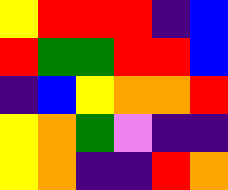[["yellow", "red", "red", "red", "indigo", "blue"], ["red", "green", "green", "red", "red", "blue"], ["indigo", "blue", "yellow", "orange", "orange", "red"], ["yellow", "orange", "green", "violet", "indigo", "indigo"], ["yellow", "orange", "indigo", "indigo", "red", "orange"]]